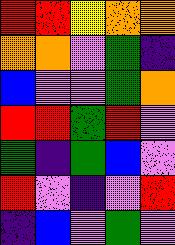[["red", "red", "yellow", "orange", "orange"], ["orange", "orange", "violet", "green", "indigo"], ["blue", "violet", "violet", "green", "orange"], ["red", "red", "green", "red", "violet"], ["green", "indigo", "green", "blue", "violet"], ["red", "violet", "indigo", "violet", "red"], ["indigo", "blue", "violet", "green", "violet"]]